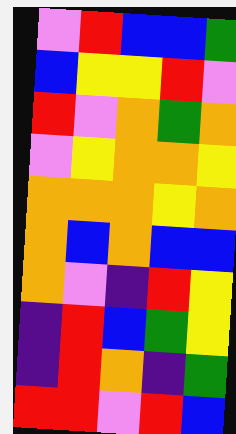[["violet", "red", "blue", "blue", "green"], ["blue", "yellow", "yellow", "red", "violet"], ["red", "violet", "orange", "green", "orange"], ["violet", "yellow", "orange", "orange", "yellow"], ["orange", "orange", "orange", "yellow", "orange"], ["orange", "blue", "orange", "blue", "blue"], ["orange", "violet", "indigo", "red", "yellow"], ["indigo", "red", "blue", "green", "yellow"], ["indigo", "red", "orange", "indigo", "green"], ["red", "red", "violet", "red", "blue"]]